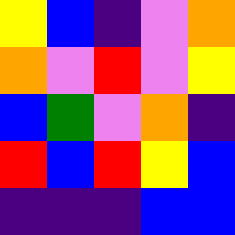[["yellow", "blue", "indigo", "violet", "orange"], ["orange", "violet", "red", "violet", "yellow"], ["blue", "green", "violet", "orange", "indigo"], ["red", "blue", "red", "yellow", "blue"], ["indigo", "indigo", "indigo", "blue", "blue"]]